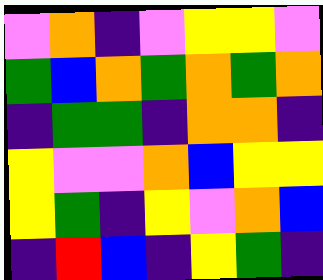[["violet", "orange", "indigo", "violet", "yellow", "yellow", "violet"], ["green", "blue", "orange", "green", "orange", "green", "orange"], ["indigo", "green", "green", "indigo", "orange", "orange", "indigo"], ["yellow", "violet", "violet", "orange", "blue", "yellow", "yellow"], ["yellow", "green", "indigo", "yellow", "violet", "orange", "blue"], ["indigo", "red", "blue", "indigo", "yellow", "green", "indigo"]]